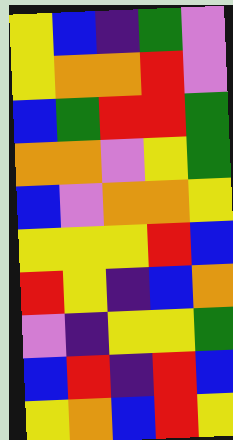[["yellow", "blue", "indigo", "green", "violet"], ["yellow", "orange", "orange", "red", "violet"], ["blue", "green", "red", "red", "green"], ["orange", "orange", "violet", "yellow", "green"], ["blue", "violet", "orange", "orange", "yellow"], ["yellow", "yellow", "yellow", "red", "blue"], ["red", "yellow", "indigo", "blue", "orange"], ["violet", "indigo", "yellow", "yellow", "green"], ["blue", "red", "indigo", "red", "blue"], ["yellow", "orange", "blue", "red", "yellow"]]